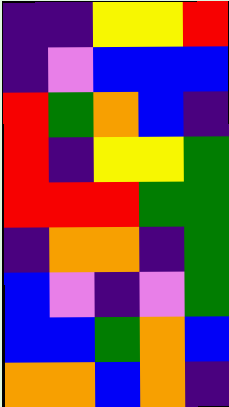[["indigo", "indigo", "yellow", "yellow", "red"], ["indigo", "violet", "blue", "blue", "blue"], ["red", "green", "orange", "blue", "indigo"], ["red", "indigo", "yellow", "yellow", "green"], ["red", "red", "red", "green", "green"], ["indigo", "orange", "orange", "indigo", "green"], ["blue", "violet", "indigo", "violet", "green"], ["blue", "blue", "green", "orange", "blue"], ["orange", "orange", "blue", "orange", "indigo"]]